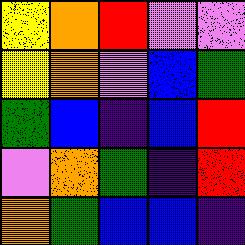[["yellow", "orange", "red", "violet", "violet"], ["yellow", "orange", "violet", "blue", "green"], ["green", "blue", "indigo", "blue", "red"], ["violet", "orange", "green", "indigo", "red"], ["orange", "green", "blue", "blue", "indigo"]]